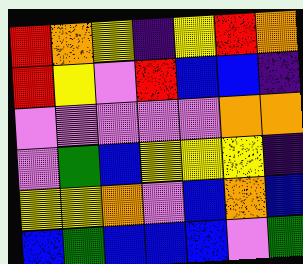[["red", "orange", "yellow", "indigo", "yellow", "red", "orange"], ["red", "yellow", "violet", "red", "blue", "blue", "indigo"], ["violet", "violet", "violet", "violet", "violet", "orange", "orange"], ["violet", "green", "blue", "yellow", "yellow", "yellow", "indigo"], ["yellow", "yellow", "orange", "violet", "blue", "orange", "blue"], ["blue", "green", "blue", "blue", "blue", "violet", "green"]]